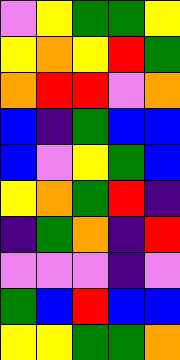[["violet", "yellow", "green", "green", "yellow"], ["yellow", "orange", "yellow", "red", "green"], ["orange", "red", "red", "violet", "orange"], ["blue", "indigo", "green", "blue", "blue"], ["blue", "violet", "yellow", "green", "blue"], ["yellow", "orange", "green", "red", "indigo"], ["indigo", "green", "orange", "indigo", "red"], ["violet", "violet", "violet", "indigo", "violet"], ["green", "blue", "red", "blue", "blue"], ["yellow", "yellow", "green", "green", "orange"]]